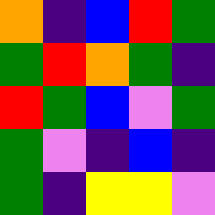[["orange", "indigo", "blue", "red", "green"], ["green", "red", "orange", "green", "indigo"], ["red", "green", "blue", "violet", "green"], ["green", "violet", "indigo", "blue", "indigo"], ["green", "indigo", "yellow", "yellow", "violet"]]